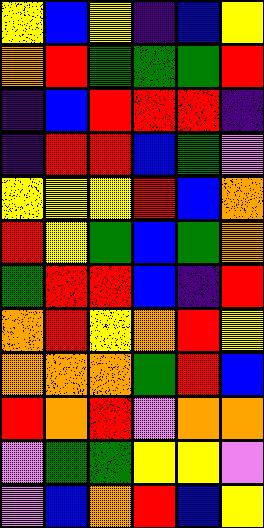[["yellow", "blue", "yellow", "indigo", "blue", "yellow"], ["orange", "red", "green", "green", "green", "red"], ["indigo", "blue", "red", "red", "red", "indigo"], ["indigo", "red", "red", "blue", "green", "violet"], ["yellow", "yellow", "yellow", "red", "blue", "orange"], ["red", "yellow", "green", "blue", "green", "orange"], ["green", "red", "red", "blue", "indigo", "red"], ["orange", "red", "yellow", "orange", "red", "yellow"], ["orange", "orange", "orange", "green", "red", "blue"], ["red", "orange", "red", "violet", "orange", "orange"], ["violet", "green", "green", "yellow", "yellow", "violet"], ["violet", "blue", "orange", "red", "blue", "yellow"]]